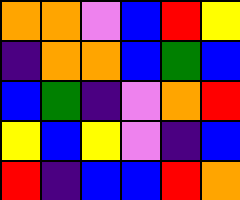[["orange", "orange", "violet", "blue", "red", "yellow"], ["indigo", "orange", "orange", "blue", "green", "blue"], ["blue", "green", "indigo", "violet", "orange", "red"], ["yellow", "blue", "yellow", "violet", "indigo", "blue"], ["red", "indigo", "blue", "blue", "red", "orange"]]